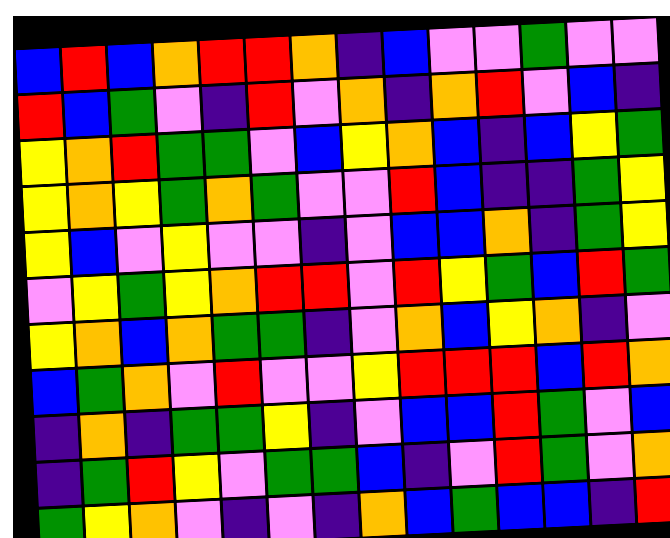[["blue", "red", "blue", "orange", "red", "red", "orange", "indigo", "blue", "violet", "violet", "green", "violet", "violet"], ["red", "blue", "green", "violet", "indigo", "red", "violet", "orange", "indigo", "orange", "red", "violet", "blue", "indigo"], ["yellow", "orange", "red", "green", "green", "violet", "blue", "yellow", "orange", "blue", "indigo", "blue", "yellow", "green"], ["yellow", "orange", "yellow", "green", "orange", "green", "violet", "violet", "red", "blue", "indigo", "indigo", "green", "yellow"], ["yellow", "blue", "violet", "yellow", "violet", "violet", "indigo", "violet", "blue", "blue", "orange", "indigo", "green", "yellow"], ["violet", "yellow", "green", "yellow", "orange", "red", "red", "violet", "red", "yellow", "green", "blue", "red", "green"], ["yellow", "orange", "blue", "orange", "green", "green", "indigo", "violet", "orange", "blue", "yellow", "orange", "indigo", "violet"], ["blue", "green", "orange", "violet", "red", "violet", "violet", "yellow", "red", "red", "red", "blue", "red", "orange"], ["indigo", "orange", "indigo", "green", "green", "yellow", "indigo", "violet", "blue", "blue", "red", "green", "violet", "blue"], ["indigo", "green", "red", "yellow", "violet", "green", "green", "blue", "indigo", "violet", "red", "green", "violet", "orange"], ["green", "yellow", "orange", "violet", "indigo", "violet", "indigo", "orange", "blue", "green", "blue", "blue", "indigo", "red"]]